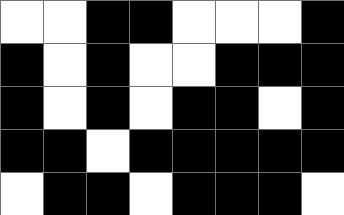[["white", "white", "black", "black", "white", "white", "white", "black"], ["black", "white", "black", "white", "white", "black", "black", "black"], ["black", "white", "black", "white", "black", "black", "white", "black"], ["black", "black", "white", "black", "black", "black", "black", "black"], ["white", "black", "black", "white", "black", "black", "black", "white"]]